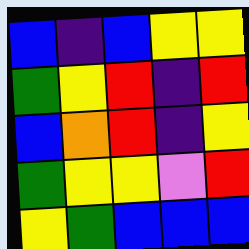[["blue", "indigo", "blue", "yellow", "yellow"], ["green", "yellow", "red", "indigo", "red"], ["blue", "orange", "red", "indigo", "yellow"], ["green", "yellow", "yellow", "violet", "red"], ["yellow", "green", "blue", "blue", "blue"]]